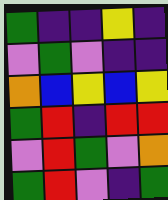[["green", "indigo", "indigo", "yellow", "indigo"], ["violet", "green", "violet", "indigo", "indigo"], ["orange", "blue", "yellow", "blue", "yellow"], ["green", "red", "indigo", "red", "red"], ["violet", "red", "green", "violet", "orange"], ["green", "red", "violet", "indigo", "green"]]